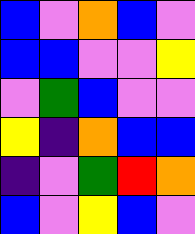[["blue", "violet", "orange", "blue", "violet"], ["blue", "blue", "violet", "violet", "yellow"], ["violet", "green", "blue", "violet", "violet"], ["yellow", "indigo", "orange", "blue", "blue"], ["indigo", "violet", "green", "red", "orange"], ["blue", "violet", "yellow", "blue", "violet"]]